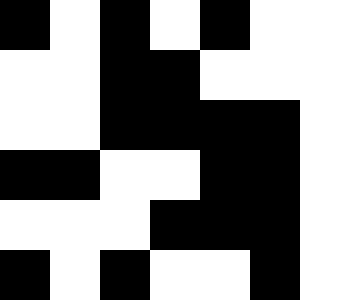[["black", "white", "black", "white", "black", "white", "white"], ["white", "white", "black", "black", "white", "white", "white"], ["white", "white", "black", "black", "black", "black", "white"], ["black", "black", "white", "white", "black", "black", "white"], ["white", "white", "white", "black", "black", "black", "white"], ["black", "white", "black", "white", "white", "black", "white"]]